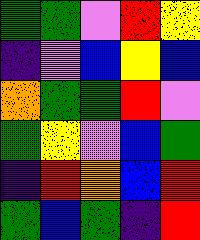[["green", "green", "violet", "red", "yellow"], ["indigo", "violet", "blue", "yellow", "blue"], ["orange", "green", "green", "red", "violet"], ["green", "yellow", "violet", "blue", "green"], ["indigo", "red", "orange", "blue", "red"], ["green", "blue", "green", "indigo", "red"]]